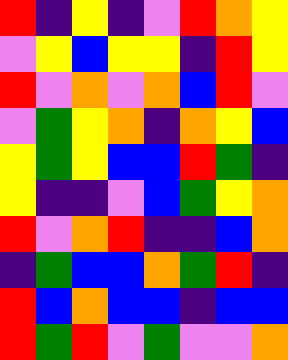[["red", "indigo", "yellow", "indigo", "violet", "red", "orange", "yellow"], ["violet", "yellow", "blue", "yellow", "yellow", "indigo", "red", "yellow"], ["red", "violet", "orange", "violet", "orange", "blue", "red", "violet"], ["violet", "green", "yellow", "orange", "indigo", "orange", "yellow", "blue"], ["yellow", "green", "yellow", "blue", "blue", "red", "green", "indigo"], ["yellow", "indigo", "indigo", "violet", "blue", "green", "yellow", "orange"], ["red", "violet", "orange", "red", "indigo", "indigo", "blue", "orange"], ["indigo", "green", "blue", "blue", "orange", "green", "red", "indigo"], ["red", "blue", "orange", "blue", "blue", "indigo", "blue", "blue"], ["red", "green", "red", "violet", "green", "violet", "violet", "orange"]]